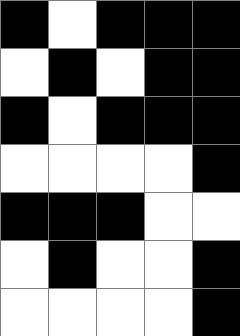[["black", "white", "black", "black", "black"], ["white", "black", "white", "black", "black"], ["black", "white", "black", "black", "black"], ["white", "white", "white", "white", "black"], ["black", "black", "black", "white", "white"], ["white", "black", "white", "white", "black"], ["white", "white", "white", "white", "black"]]